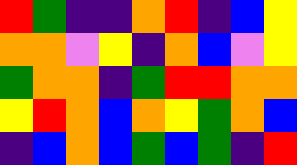[["red", "green", "indigo", "indigo", "orange", "red", "indigo", "blue", "yellow"], ["orange", "orange", "violet", "yellow", "indigo", "orange", "blue", "violet", "yellow"], ["green", "orange", "orange", "indigo", "green", "red", "red", "orange", "orange"], ["yellow", "red", "orange", "blue", "orange", "yellow", "green", "orange", "blue"], ["indigo", "blue", "orange", "blue", "green", "blue", "green", "indigo", "red"]]